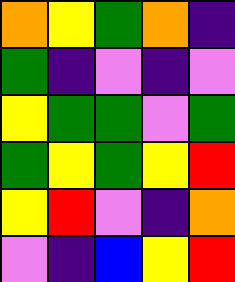[["orange", "yellow", "green", "orange", "indigo"], ["green", "indigo", "violet", "indigo", "violet"], ["yellow", "green", "green", "violet", "green"], ["green", "yellow", "green", "yellow", "red"], ["yellow", "red", "violet", "indigo", "orange"], ["violet", "indigo", "blue", "yellow", "red"]]